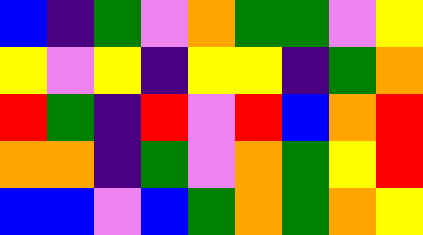[["blue", "indigo", "green", "violet", "orange", "green", "green", "violet", "yellow"], ["yellow", "violet", "yellow", "indigo", "yellow", "yellow", "indigo", "green", "orange"], ["red", "green", "indigo", "red", "violet", "red", "blue", "orange", "red"], ["orange", "orange", "indigo", "green", "violet", "orange", "green", "yellow", "red"], ["blue", "blue", "violet", "blue", "green", "orange", "green", "orange", "yellow"]]